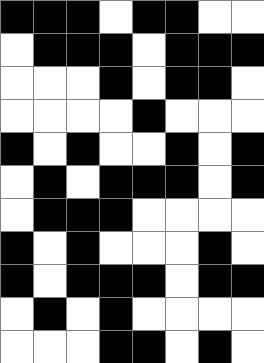[["black", "black", "black", "white", "black", "black", "white", "white"], ["white", "black", "black", "black", "white", "black", "black", "black"], ["white", "white", "white", "black", "white", "black", "black", "white"], ["white", "white", "white", "white", "black", "white", "white", "white"], ["black", "white", "black", "white", "white", "black", "white", "black"], ["white", "black", "white", "black", "black", "black", "white", "black"], ["white", "black", "black", "black", "white", "white", "white", "white"], ["black", "white", "black", "white", "white", "white", "black", "white"], ["black", "white", "black", "black", "black", "white", "black", "black"], ["white", "black", "white", "black", "white", "white", "white", "white"], ["white", "white", "white", "black", "black", "white", "black", "white"]]